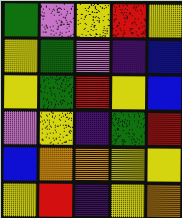[["green", "violet", "yellow", "red", "yellow"], ["yellow", "green", "violet", "indigo", "blue"], ["yellow", "green", "red", "yellow", "blue"], ["violet", "yellow", "indigo", "green", "red"], ["blue", "orange", "orange", "yellow", "yellow"], ["yellow", "red", "indigo", "yellow", "orange"]]